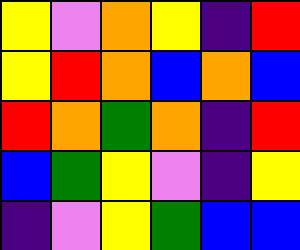[["yellow", "violet", "orange", "yellow", "indigo", "red"], ["yellow", "red", "orange", "blue", "orange", "blue"], ["red", "orange", "green", "orange", "indigo", "red"], ["blue", "green", "yellow", "violet", "indigo", "yellow"], ["indigo", "violet", "yellow", "green", "blue", "blue"]]